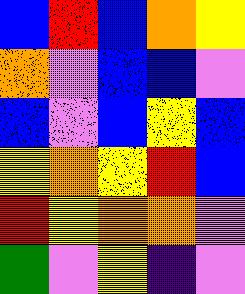[["blue", "red", "blue", "orange", "yellow"], ["orange", "violet", "blue", "blue", "violet"], ["blue", "violet", "blue", "yellow", "blue"], ["yellow", "orange", "yellow", "red", "blue"], ["red", "yellow", "orange", "orange", "violet"], ["green", "violet", "yellow", "indigo", "violet"]]